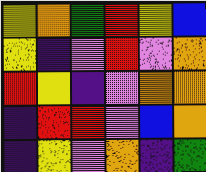[["yellow", "orange", "green", "red", "yellow", "blue"], ["yellow", "indigo", "violet", "red", "violet", "orange"], ["red", "yellow", "indigo", "violet", "orange", "orange"], ["indigo", "red", "red", "violet", "blue", "orange"], ["indigo", "yellow", "violet", "orange", "indigo", "green"]]